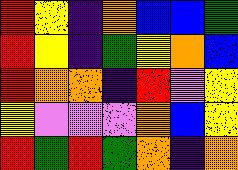[["red", "yellow", "indigo", "orange", "blue", "blue", "green"], ["red", "yellow", "indigo", "green", "yellow", "orange", "blue"], ["red", "orange", "orange", "indigo", "red", "violet", "yellow"], ["yellow", "violet", "violet", "violet", "orange", "blue", "yellow"], ["red", "green", "red", "green", "orange", "indigo", "orange"]]